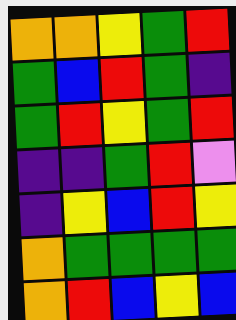[["orange", "orange", "yellow", "green", "red"], ["green", "blue", "red", "green", "indigo"], ["green", "red", "yellow", "green", "red"], ["indigo", "indigo", "green", "red", "violet"], ["indigo", "yellow", "blue", "red", "yellow"], ["orange", "green", "green", "green", "green"], ["orange", "red", "blue", "yellow", "blue"]]